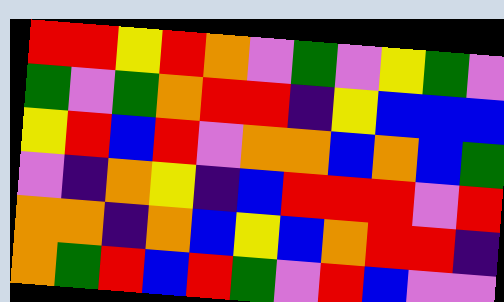[["red", "red", "yellow", "red", "orange", "violet", "green", "violet", "yellow", "green", "violet"], ["green", "violet", "green", "orange", "red", "red", "indigo", "yellow", "blue", "blue", "blue"], ["yellow", "red", "blue", "red", "violet", "orange", "orange", "blue", "orange", "blue", "green"], ["violet", "indigo", "orange", "yellow", "indigo", "blue", "red", "red", "red", "violet", "red"], ["orange", "orange", "indigo", "orange", "blue", "yellow", "blue", "orange", "red", "red", "indigo"], ["orange", "green", "red", "blue", "red", "green", "violet", "red", "blue", "violet", "violet"]]